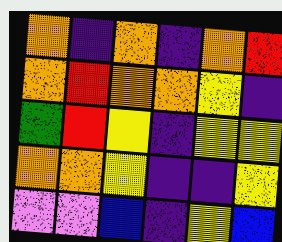[["orange", "indigo", "orange", "indigo", "orange", "red"], ["orange", "red", "orange", "orange", "yellow", "indigo"], ["green", "red", "yellow", "indigo", "yellow", "yellow"], ["orange", "orange", "yellow", "indigo", "indigo", "yellow"], ["violet", "violet", "blue", "indigo", "yellow", "blue"]]